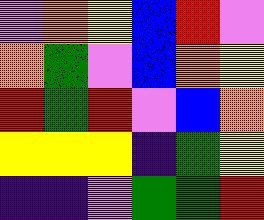[["violet", "orange", "yellow", "blue", "red", "violet"], ["orange", "green", "violet", "blue", "orange", "yellow"], ["red", "green", "red", "violet", "blue", "orange"], ["yellow", "yellow", "yellow", "indigo", "green", "yellow"], ["indigo", "indigo", "violet", "green", "green", "red"]]